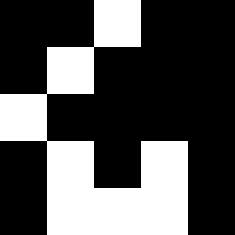[["black", "black", "white", "black", "black"], ["black", "white", "black", "black", "black"], ["white", "black", "black", "black", "black"], ["black", "white", "black", "white", "black"], ["black", "white", "white", "white", "black"]]